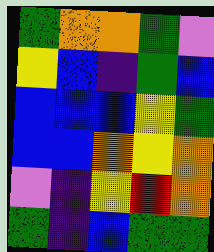[["green", "orange", "orange", "green", "violet"], ["yellow", "blue", "indigo", "green", "blue"], ["blue", "blue", "blue", "yellow", "green"], ["blue", "blue", "orange", "yellow", "orange"], ["violet", "indigo", "yellow", "red", "orange"], ["green", "indigo", "blue", "green", "green"]]